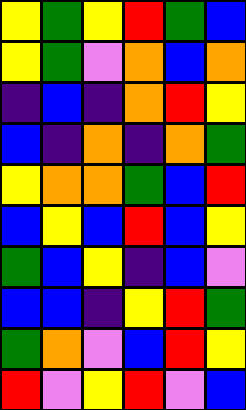[["yellow", "green", "yellow", "red", "green", "blue"], ["yellow", "green", "violet", "orange", "blue", "orange"], ["indigo", "blue", "indigo", "orange", "red", "yellow"], ["blue", "indigo", "orange", "indigo", "orange", "green"], ["yellow", "orange", "orange", "green", "blue", "red"], ["blue", "yellow", "blue", "red", "blue", "yellow"], ["green", "blue", "yellow", "indigo", "blue", "violet"], ["blue", "blue", "indigo", "yellow", "red", "green"], ["green", "orange", "violet", "blue", "red", "yellow"], ["red", "violet", "yellow", "red", "violet", "blue"]]